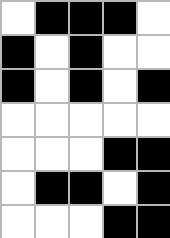[["white", "black", "black", "black", "white"], ["black", "white", "black", "white", "white"], ["black", "white", "black", "white", "black"], ["white", "white", "white", "white", "white"], ["white", "white", "white", "black", "black"], ["white", "black", "black", "white", "black"], ["white", "white", "white", "black", "black"]]